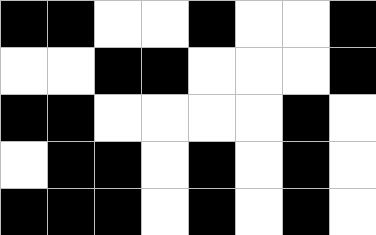[["black", "black", "white", "white", "black", "white", "white", "black"], ["white", "white", "black", "black", "white", "white", "white", "black"], ["black", "black", "white", "white", "white", "white", "black", "white"], ["white", "black", "black", "white", "black", "white", "black", "white"], ["black", "black", "black", "white", "black", "white", "black", "white"]]